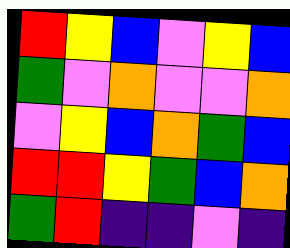[["red", "yellow", "blue", "violet", "yellow", "blue"], ["green", "violet", "orange", "violet", "violet", "orange"], ["violet", "yellow", "blue", "orange", "green", "blue"], ["red", "red", "yellow", "green", "blue", "orange"], ["green", "red", "indigo", "indigo", "violet", "indigo"]]